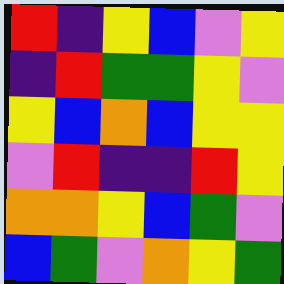[["red", "indigo", "yellow", "blue", "violet", "yellow"], ["indigo", "red", "green", "green", "yellow", "violet"], ["yellow", "blue", "orange", "blue", "yellow", "yellow"], ["violet", "red", "indigo", "indigo", "red", "yellow"], ["orange", "orange", "yellow", "blue", "green", "violet"], ["blue", "green", "violet", "orange", "yellow", "green"]]